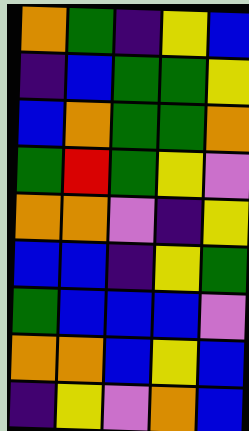[["orange", "green", "indigo", "yellow", "blue"], ["indigo", "blue", "green", "green", "yellow"], ["blue", "orange", "green", "green", "orange"], ["green", "red", "green", "yellow", "violet"], ["orange", "orange", "violet", "indigo", "yellow"], ["blue", "blue", "indigo", "yellow", "green"], ["green", "blue", "blue", "blue", "violet"], ["orange", "orange", "blue", "yellow", "blue"], ["indigo", "yellow", "violet", "orange", "blue"]]